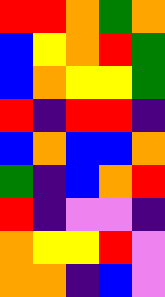[["red", "red", "orange", "green", "orange"], ["blue", "yellow", "orange", "red", "green"], ["blue", "orange", "yellow", "yellow", "green"], ["red", "indigo", "red", "red", "indigo"], ["blue", "orange", "blue", "blue", "orange"], ["green", "indigo", "blue", "orange", "red"], ["red", "indigo", "violet", "violet", "indigo"], ["orange", "yellow", "yellow", "red", "violet"], ["orange", "orange", "indigo", "blue", "violet"]]